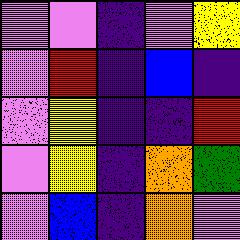[["violet", "violet", "indigo", "violet", "yellow"], ["violet", "red", "indigo", "blue", "indigo"], ["violet", "yellow", "indigo", "indigo", "red"], ["violet", "yellow", "indigo", "orange", "green"], ["violet", "blue", "indigo", "orange", "violet"]]